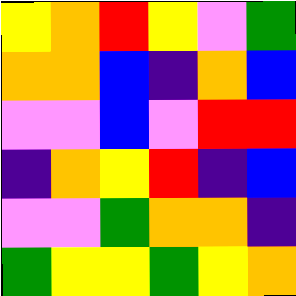[["yellow", "orange", "red", "yellow", "violet", "green"], ["orange", "orange", "blue", "indigo", "orange", "blue"], ["violet", "violet", "blue", "violet", "red", "red"], ["indigo", "orange", "yellow", "red", "indigo", "blue"], ["violet", "violet", "green", "orange", "orange", "indigo"], ["green", "yellow", "yellow", "green", "yellow", "orange"]]